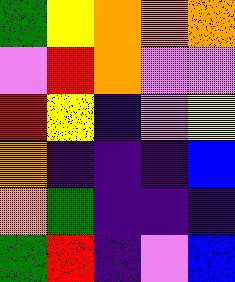[["green", "yellow", "orange", "orange", "orange"], ["violet", "red", "orange", "violet", "violet"], ["red", "yellow", "indigo", "violet", "yellow"], ["orange", "indigo", "indigo", "indigo", "blue"], ["orange", "green", "indigo", "indigo", "indigo"], ["green", "red", "indigo", "violet", "blue"]]